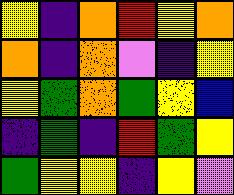[["yellow", "indigo", "orange", "red", "yellow", "orange"], ["orange", "indigo", "orange", "violet", "indigo", "yellow"], ["yellow", "green", "orange", "green", "yellow", "blue"], ["indigo", "green", "indigo", "red", "green", "yellow"], ["green", "yellow", "yellow", "indigo", "yellow", "violet"]]